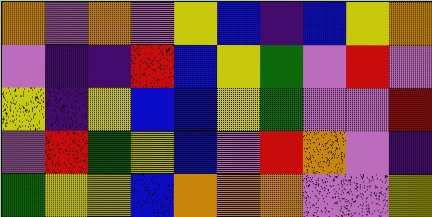[["orange", "violet", "orange", "violet", "yellow", "blue", "indigo", "blue", "yellow", "orange"], ["violet", "indigo", "indigo", "red", "blue", "yellow", "green", "violet", "red", "violet"], ["yellow", "indigo", "yellow", "blue", "blue", "yellow", "green", "violet", "violet", "red"], ["violet", "red", "green", "yellow", "blue", "violet", "red", "orange", "violet", "indigo"], ["green", "yellow", "yellow", "blue", "orange", "orange", "orange", "violet", "violet", "yellow"]]